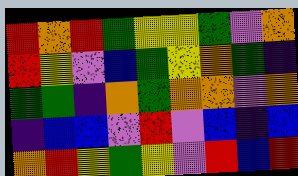[["red", "orange", "red", "green", "yellow", "yellow", "green", "violet", "orange"], ["red", "yellow", "violet", "blue", "green", "yellow", "orange", "green", "indigo"], ["green", "green", "indigo", "orange", "green", "orange", "orange", "violet", "orange"], ["indigo", "blue", "blue", "violet", "red", "violet", "blue", "indigo", "blue"], ["orange", "red", "yellow", "green", "yellow", "violet", "red", "blue", "red"]]